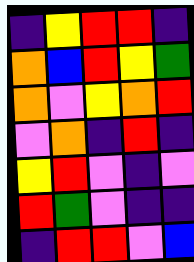[["indigo", "yellow", "red", "red", "indigo"], ["orange", "blue", "red", "yellow", "green"], ["orange", "violet", "yellow", "orange", "red"], ["violet", "orange", "indigo", "red", "indigo"], ["yellow", "red", "violet", "indigo", "violet"], ["red", "green", "violet", "indigo", "indigo"], ["indigo", "red", "red", "violet", "blue"]]